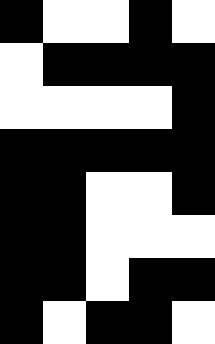[["black", "white", "white", "black", "white"], ["white", "black", "black", "black", "black"], ["white", "white", "white", "white", "black"], ["black", "black", "black", "black", "black"], ["black", "black", "white", "white", "black"], ["black", "black", "white", "white", "white"], ["black", "black", "white", "black", "black"], ["black", "white", "black", "black", "white"]]